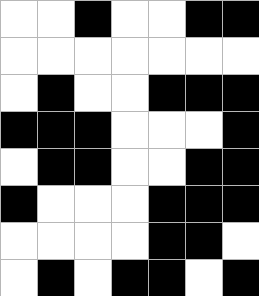[["white", "white", "black", "white", "white", "black", "black"], ["white", "white", "white", "white", "white", "white", "white"], ["white", "black", "white", "white", "black", "black", "black"], ["black", "black", "black", "white", "white", "white", "black"], ["white", "black", "black", "white", "white", "black", "black"], ["black", "white", "white", "white", "black", "black", "black"], ["white", "white", "white", "white", "black", "black", "white"], ["white", "black", "white", "black", "black", "white", "black"]]